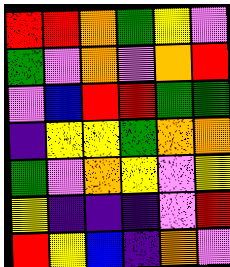[["red", "red", "orange", "green", "yellow", "violet"], ["green", "violet", "orange", "violet", "orange", "red"], ["violet", "blue", "red", "red", "green", "green"], ["indigo", "yellow", "yellow", "green", "orange", "orange"], ["green", "violet", "orange", "yellow", "violet", "yellow"], ["yellow", "indigo", "indigo", "indigo", "violet", "red"], ["red", "yellow", "blue", "indigo", "orange", "violet"]]